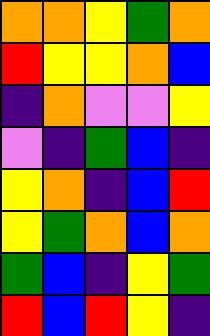[["orange", "orange", "yellow", "green", "orange"], ["red", "yellow", "yellow", "orange", "blue"], ["indigo", "orange", "violet", "violet", "yellow"], ["violet", "indigo", "green", "blue", "indigo"], ["yellow", "orange", "indigo", "blue", "red"], ["yellow", "green", "orange", "blue", "orange"], ["green", "blue", "indigo", "yellow", "green"], ["red", "blue", "red", "yellow", "indigo"]]